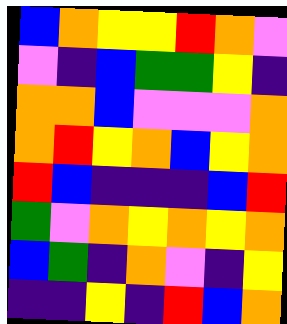[["blue", "orange", "yellow", "yellow", "red", "orange", "violet"], ["violet", "indigo", "blue", "green", "green", "yellow", "indigo"], ["orange", "orange", "blue", "violet", "violet", "violet", "orange"], ["orange", "red", "yellow", "orange", "blue", "yellow", "orange"], ["red", "blue", "indigo", "indigo", "indigo", "blue", "red"], ["green", "violet", "orange", "yellow", "orange", "yellow", "orange"], ["blue", "green", "indigo", "orange", "violet", "indigo", "yellow"], ["indigo", "indigo", "yellow", "indigo", "red", "blue", "orange"]]